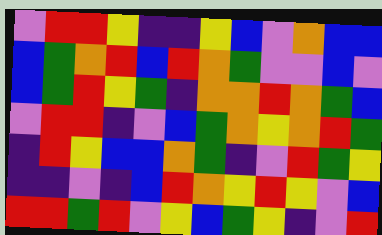[["violet", "red", "red", "yellow", "indigo", "indigo", "yellow", "blue", "violet", "orange", "blue", "blue"], ["blue", "green", "orange", "red", "blue", "red", "orange", "green", "violet", "violet", "blue", "violet"], ["blue", "green", "red", "yellow", "green", "indigo", "orange", "orange", "red", "orange", "green", "blue"], ["violet", "red", "red", "indigo", "violet", "blue", "green", "orange", "yellow", "orange", "red", "green"], ["indigo", "red", "yellow", "blue", "blue", "orange", "green", "indigo", "violet", "red", "green", "yellow"], ["indigo", "indigo", "violet", "indigo", "blue", "red", "orange", "yellow", "red", "yellow", "violet", "blue"], ["red", "red", "green", "red", "violet", "yellow", "blue", "green", "yellow", "indigo", "violet", "red"]]